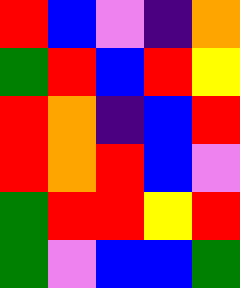[["red", "blue", "violet", "indigo", "orange"], ["green", "red", "blue", "red", "yellow"], ["red", "orange", "indigo", "blue", "red"], ["red", "orange", "red", "blue", "violet"], ["green", "red", "red", "yellow", "red"], ["green", "violet", "blue", "blue", "green"]]